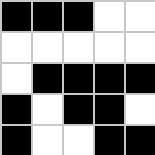[["black", "black", "black", "white", "white"], ["white", "white", "white", "white", "white"], ["white", "black", "black", "black", "black"], ["black", "white", "black", "black", "white"], ["black", "white", "white", "black", "black"]]